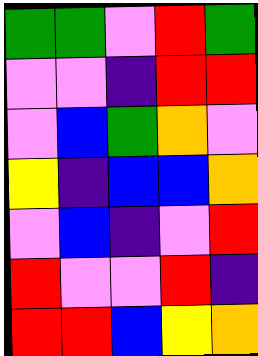[["green", "green", "violet", "red", "green"], ["violet", "violet", "indigo", "red", "red"], ["violet", "blue", "green", "orange", "violet"], ["yellow", "indigo", "blue", "blue", "orange"], ["violet", "blue", "indigo", "violet", "red"], ["red", "violet", "violet", "red", "indigo"], ["red", "red", "blue", "yellow", "orange"]]